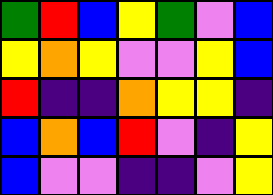[["green", "red", "blue", "yellow", "green", "violet", "blue"], ["yellow", "orange", "yellow", "violet", "violet", "yellow", "blue"], ["red", "indigo", "indigo", "orange", "yellow", "yellow", "indigo"], ["blue", "orange", "blue", "red", "violet", "indigo", "yellow"], ["blue", "violet", "violet", "indigo", "indigo", "violet", "yellow"]]